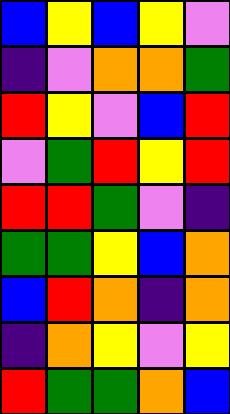[["blue", "yellow", "blue", "yellow", "violet"], ["indigo", "violet", "orange", "orange", "green"], ["red", "yellow", "violet", "blue", "red"], ["violet", "green", "red", "yellow", "red"], ["red", "red", "green", "violet", "indigo"], ["green", "green", "yellow", "blue", "orange"], ["blue", "red", "orange", "indigo", "orange"], ["indigo", "orange", "yellow", "violet", "yellow"], ["red", "green", "green", "orange", "blue"]]